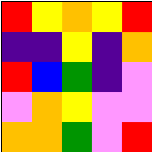[["red", "yellow", "orange", "yellow", "red"], ["indigo", "indigo", "yellow", "indigo", "orange"], ["red", "blue", "green", "indigo", "violet"], ["violet", "orange", "yellow", "violet", "violet"], ["orange", "orange", "green", "violet", "red"]]